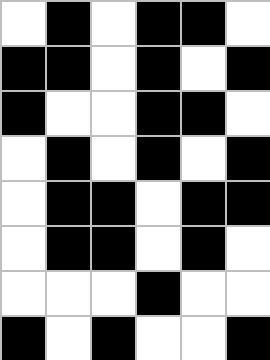[["white", "black", "white", "black", "black", "white"], ["black", "black", "white", "black", "white", "black"], ["black", "white", "white", "black", "black", "white"], ["white", "black", "white", "black", "white", "black"], ["white", "black", "black", "white", "black", "black"], ["white", "black", "black", "white", "black", "white"], ["white", "white", "white", "black", "white", "white"], ["black", "white", "black", "white", "white", "black"]]